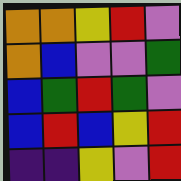[["orange", "orange", "yellow", "red", "violet"], ["orange", "blue", "violet", "violet", "green"], ["blue", "green", "red", "green", "violet"], ["blue", "red", "blue", "yellow", "red"], ["indigo", "indigo", "yellow", "violet", "red"]]